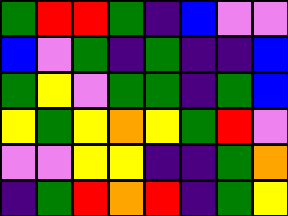[["green", "red", "red", "green", "indigo", "blue", "violet", "violet"], ["blue", "violet", "green", "indigo", "green", "indigo", "indigo", "blue"], ["green", "yellow", "violet", "green", "green", "indigo", "green", "blue"], ["yellow", "green", "yellow", "orange", "yellow", "green", "red", "violet"], ["violet", "violet", "yellow", "yellow", "indigo", "indigo", "green", "orange"], ["indigo", "green", "red", "orange", "red", "indigo", "green", "yellow"]]